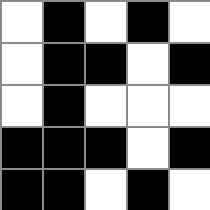[["white", "black", "white", "black", "white"], ["white", "black", "black", "white", "black"], ["white", "black", "white", "white", "white"], ["black", "black", "black", "white", "black"], ["black", "black", "white", "black", "white"]]